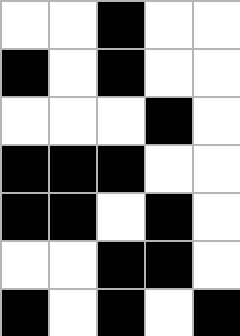[["white", "white", "black", "white", "white"], ["black", "white", "black", "white", "white"], ["white", "white", "white", "black", "white"], ["black", "black", "black", "white", "white"], ["black", "black", "white", "black", "white"], ["white", "white", "black", "black", "white"], ["black", "white", "black", "white", "black"]]